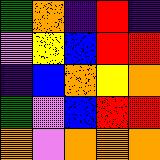[["green", "orange", "indigo", "red", "indigo"], ["violet", "yellow", "blue", "red", "red"], ["indigo", "blue", "orange", "yellow", "orange"], ["green", "violet", "blue", "red", "red"], ["orange", "violet", "orange", "orange", "orange"]]